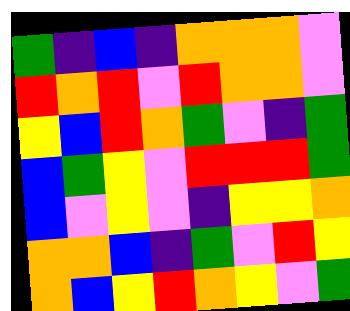[["green", "indigo", "blue", "indigo", "orange", "orange", "orange", "violet"], ["red", "orange", "red", "violet", "red", "orange", "orange", "violet"], ["yellow", "blue", "red", "orange", "green", "violet", "indigo", "green"], ["blue", "green", "yellow", "violet", "red", "red", "red", "green"], ["blue", "violet", "yellow", "violet", "indigo", "yellow", "yellow", "orange"], ["orange", "orange", "blue", "indigo", "green", "violet", "red", "yellow"], ["orange", "blue", "yellow", "red", "orange", "yellow", "violet", "green"]]